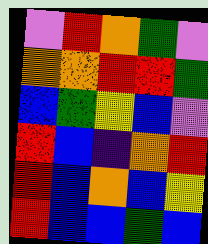[["violet", "red", "orange", "green", "violet"], ["orange", "orange", "red", "red", "green"], ["blue", "green", "yellow", "blue", "violet"], ["red", "blue", "indigo", "orange", "red"], ["red", "blue", "orange", "blue", "yellow"], ["red", "blue", "blue", "green", "blue"]]